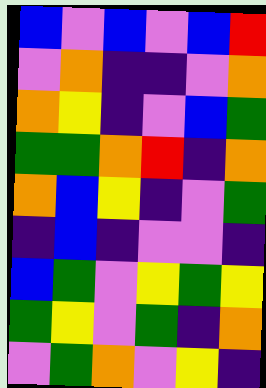[["blue", "violet", "blue", "violet", "blue", "red"], ["violet", "orange", "indigo", "indigo", "violet", "orange"], ["orange", "yellow", "indigo", "violet", "blue", "green"], ["green", "green", "orange", "red", "indigo", "orange"], ["orange", "blue", "yellow", "indigo", "violet", "green"], ["indigo", "blue", "indigo", "violet", "violet", "indigo"], ["blue", "green", "violet", "yellow", "green", "yellow"], ["green", "yellow", "violet", "green", "indigo", "orange"], ["violet", "green", "orange", "violet", "yellow", "indigo"]]